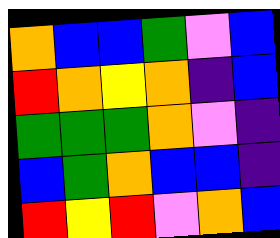[["orange", "blue", "blue", "green", "violet", "blue"], ["red", "orange", "yellow", "orange", "indigo", "blue"], ["green", "green", "green", "orange", "violet", "indigo"], ["blue", "green", "orange", "blue", "blue", "indigo"], ["red", "yellow", "red", "violet", "orange", "blue"]]